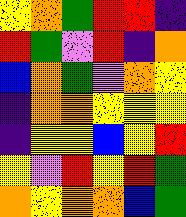[["yellow", "orange", "green", "red", "red", "indigo"], ["red", "green", "violet", "red", "indigo", "orange"], ["blue", "orange", "green", "violet", "orange", "yellow"], ["indigo", "orange", "orange", "yellow", "yellow", "yellow"], ["indigo", "yellow", "yellow", "blue", "yellow", "red"], ["yellow", "violet", "red", "yellow", "red", "green"], ["orange", "yellow", "orange", "orange", "blue", "green"]]